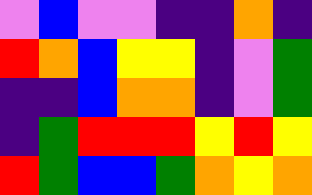[["violet", "blue", "violet", "violet", "indigo", "indigo", "orange", "indigo"], ["red", "orange", "blue", "yellow", "yellow", "indigo", "violet", "green"], ["indigo", "indigo", "blue", "orange", "orange", "indigo", "violet", "green"], ["indigo", "green", "red", "red", "red", "yellow", "red", "yellow"], ["red", "green", "blue", "blue", "green", "orange", "yellow", "orange"]]